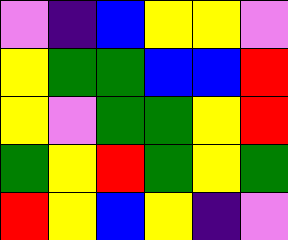[["violet", "indigo", "blue", "yellow", "yellow", "violet"], ["yellow", "green", "green", "blue", "blue", "red"], ["yellow", "violet", "green", "green", "yellow", "red"], ["green", "yellow", "red", "green", "yellow", "green"], ["red", "yellow", "blue", "yellow", "indigo", "violet"]]